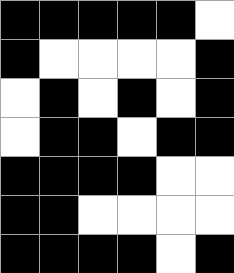[["black", "black", "black", "black", "black", "white"], ["black", "white", "white", "white", "white", "black"], ["white", "black", "white", "black", "white", "black"], ["white", "black", "black", "white", "black", "black"], ["black", "black", "black", "black", "white", "white"], ["black", "black", "white", "white", "white", "white"], ["black", "black", "black", "black", "white", "black"]]